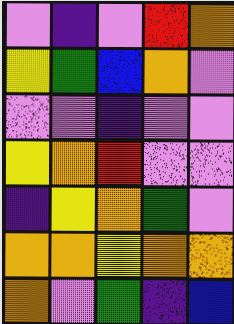[["violet", "indigo", "violet", "red", "orange"], ["yellow", "green", "blue", "orange", "violet"], ["violet", "violet", "indigo", "violet", "violet"], ["yellow", "orange", "red", "violet", "violet"], ["indigo", "yellow", "orange", "green", "violet"], ["orange", "orange", "yellow", "orange", "orange"], ["orange", "violet", "green", "indigo", "blue"]]